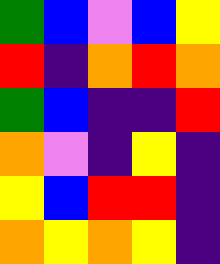[["green", "blue", "violet", "blue", "yellow"], ["red", "indigo", "orange", "red", "orange"], ["green", "blue", "indigo", "indigo", "red"], ["orange", "violet", "indigo", "yellow", "indigo"], ["yellow", "blue", "red", "red", "indigo"], ["orange", "yellow", "orange", "yellow", "indigo"]]